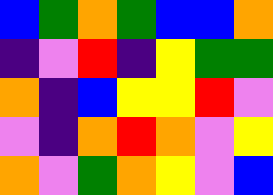[["blue", "green", "orange", "green", "blue", "blue", "orange"], ["indigo", "violet", "red", "indigo", "yellow", "green", "green"], ["orange", "indigo", "blue", "yellow", "yellow", "red", "violet"], ["violet", "indigo", "orange", "red", "orange", "violet", "yellow"], ["orange", "violet", "green", "orange", "yellow", "violet", "blue"]]